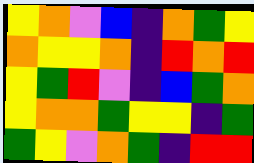[["yellow", "orange", "violet", "blue", "indigo", "orange", "green", "yellow"], ["orange", "yellow", "yellow", "orange", "indigo", "red", "orange", "red"], ["yellow", "green", "red", "violet", "indigo", "blue", "green", "orange"], ["yellow", "orange", "orange", "green", "yellow", "yellow", "indigo", "green"], ["green", "yellow", "violet", "orange", "green", "indigo", "red", "red"]]